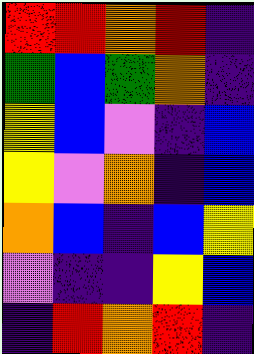[["red", "red", "orange", "red", "indigo"], ["green", "blue", "green", "orange", "indigo"], ["yellow", "blue", "violet", "indigo", "blue"], ["yellow", "violet", "orange", "indigo", "blue"], ["orange", "blue", "indigo", "blue", "yellow"], ["violet", "indigo", "indigo", "yellow", "blue"], ["indigo", "red", "orange", "red", "indigo"]]